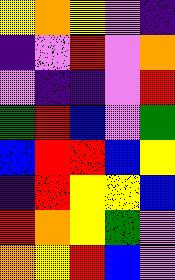[["yellow", "orange", "yellow", "violet", "indigo"], ["indigo", "violet", "red", "violet", "orange"], ["violet", "indigo", "indigo", "violet", "red"], ["green", "red", "blue", "violet", "green"], ["blue", "red", "red", "blue", "yellow"], ["indigo", "red", "yellow", "yellow", "blue"], ["red", "orange", "yellow", "green", "violet"], ["orange", "yellow", "red", "blue", "violet"]]